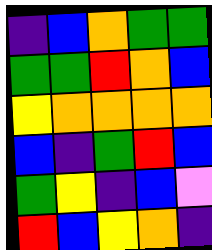[["indigo", "blue", "orange", "green", "green"], ["green", "green", "red", "orange", "blue"], ["yellow", "orange", "orange", "orange", "orange"], ["blue", "indigo", "green", "red", "blue"], ["green", "yellow", "indigo", "blue", "violet"], ["red", "blue", "yellow", "orange", "indigo"]]